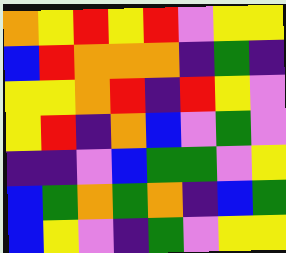[["orange", "yellow", "red", "yellow", "red", "violet", "yellow", "yellow"], ["blue", "red", "orange", "orange", "orange", "indigo", "green", "indigo"], ["yellow", "yellow", "orange", "red", "indigo", "red", "yellow", "violet"], ["yellow", "red", "indigo", "orange", "blue", "violet", "green", "violet"], ["indigo", "indigo", "violet", "blue", "green", "green", "violet", "yellow"], ["blue", "green", "orange", "green", "orange", "indigo", "blue", "green"], ["blue", "yellow", "violet", "indigo", "green", "violet", "yellow", "yellow"]]